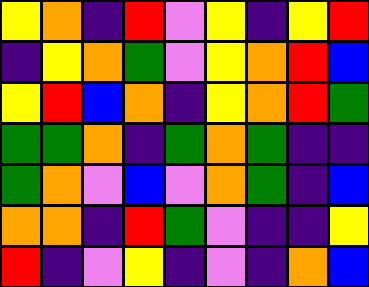[["yellow", "orange", "indigo", "red", "violet", "yellow", "indigo", "yellow", "red"], ["indigo", "yellow", "orange", "green", "violet", "yellow", "orange", "red", "blue"], ["yellow", "red", "blue", "orange", "indigo", "yellow", "orange", "red", "green"], ["green", "green", "orange", "indigo", "green", "orange", "green", "indigo", "indigo"], ["green", "orange", "violet", "blue", "violet", "orange", "green", "indigo", "blue"], ["orange", "orange", "indigo", "red", "green", "violet", "indigo", "indigo", "yellow"], ["red", "indigo", "violet", "yellow", "indigo", "violet", "indigo", "orange", "blue"]]